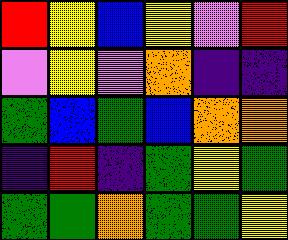[["red", "yellow", "blue", "yellow", "violet", "red"], ["violet", "yellow", "violet", "orange", "indigo", "indigo"], ["green", "blue", "green", "blue", "orange", "orange"], ["indigo", "red", "indigo", "green", "yellow", "green"], ["green", "green", "orange", "green", "green", "yellow"]]